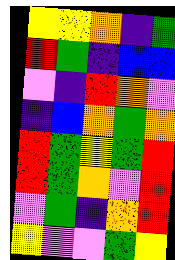[["yellow", "yellow", "orange", "indigo", "green"], ["red", "green", "indigo", "blue", "blue"], ["violet", "indigo", "red", "orange", "violet"], ["indigo", "blue", "orange", "green", "orange"], ["red", "green", "yellow", "green", "red"], ["red", "green", "orange", "violet", "red"], ["violet", "green", "indigo", "orange", "red"], ["yellow", "violet", "violet", "green", "yellow"]]